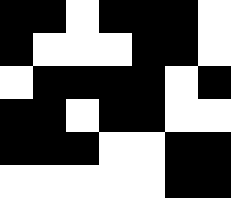[["black", "black", "white", "black", "black", "black", "white"], ["black", "white", "white", "white", "black", "black", "white"], ["white", "black", "black", "black", "black", "white", "black"], ["black", "black", "white", "black", "black", "white", "white"], ["black", "black", "black", "white", "white", "black", "black"], ["white", "white", "white", "white", "white", "black", "black"]]